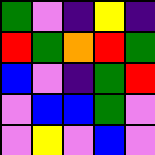[["green", "violet", "indigo", "yellow", "indigo"], ["red", "green", "orange", "red", "green"], ["blue", "violet", "indigo", "green", "red"], ["violet", "blue", "blue", "green", "violet"], ["violet", "yellow", "violet", "blue", "violet"]]